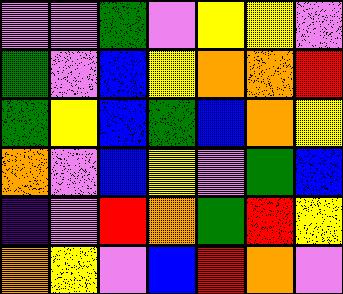[["violet", "violet", "green", "violet", "yellow", "yellow", "violet"], ["green", "violet", "blue", "yellow", "orange", "orange", "red"], ["green", "yellow", "blue", "green", "blue", "orange", "yellow"], ["orange", "violet", "blue", "yellow", "violet", "green", "blue"], ["indigo", "violet", "red", "orange", "green", "red", "yellow"], ["orange", "yellow", "violet", "blue", "red", "orange", "violet"]]